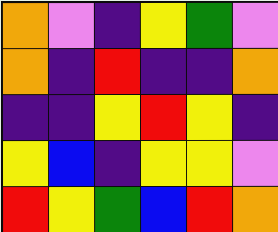[["orange", "violet", "indigo", "yellow", "green", "violet"], ["orange", "indigo", "red", "indigo", "indigo", "orange"], ["indigo", "indigo", "yellow", "red", "yellow", "indigo"], ["yellow", "blue", "indigo", "yellow", "yellow", "violet"], ["red", "yellow", "green", "blue", "red", "orange"]]